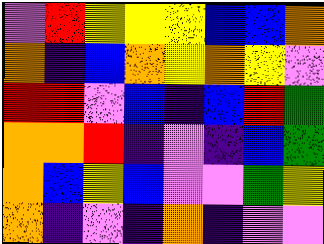[["violet", "red", "yellow", "yellow", "yellow", "blue", "blue", "orange"], ["orange", "indigo", "blue", "orange", "yellow", "orange", "yellow", "violet"], ["red", "red", "violet", "blue", "indigo", "blue", "red", "green"], ["orange", "orange", "red", "indigo", "violet", "indigo", "blue", "green"], ["orange", "blue", "yellow", "blue", "violet", "violet", "green", "yellow"], ["orange", "indigo", "violet", "indigo", "orange", "indigo", "violet", "violet"]]